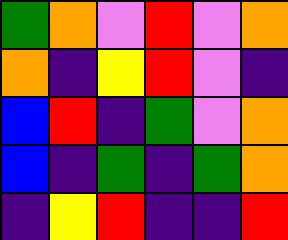[["green", "orange", "violet", "red", "violet", "orange"], ["orange", "indigo", "yellow", "red", "violet", "indigo"], ["blue", "red", "indigo", "green", "violet", "orange"], ["blue", "indigo", "green", "indigo", "green", "orange"], ["indigo", "yellow", "red", "indigo", "indigo", "red"]]